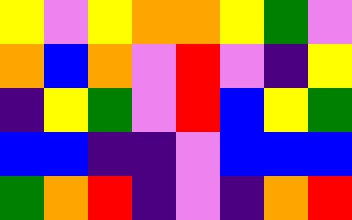[["yellow", "violet", "yellow", "orange", "orange", "yellow", "green", "violet"], ["orange", "blue", "orange", "violet", "red", "violet", "indigo", "yellow"], ["indigo", "yellow", "green", "violet", "red", "blue", "yellow", "green"], ["blue", "blue", "indigo", "indigo", "violet", "blue", "blue", "blue"], ["green", "orange", "red", "indigo", "violet", "indigo", "orange", "red"]]